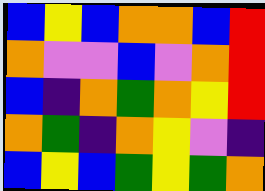[["blue", "yellow", "blue", "orange", "orange", "blue", "red"], ["orange", "violet", "violet", "blue", "violet", "orange", "red"], ["blue", "indigo", "orange", "green", "orange", "yellow", "red"], ["orange", "green", "indigo", "orange", "yellow", "violet", "indigo"], ["blue", "yellow", "blue", "green", "yellow", "green", "orange"]]